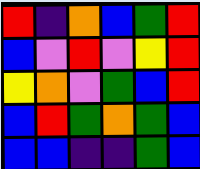[["red", "indigo", "orange", "blue", "green", "red"], ["blue", "violet", "red", "violet", "yellow", "red"], ["yellow", "orange", "violet", "green", "blue", "red"], ["blue", "red", "green", "orange", "green", "blue"], ["blue", "blue", "indigo", "indigo", "green", "blue"]]